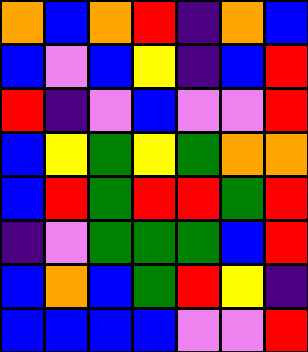[["orange", "blue", "orange", "red", "indigo", "orange", "blue"], ["blue", "violet", "blue", "yellow", "indigo", "blue", "red"], ["red", "indigo", "violet", "blue", "violet", "violet", "red"], ["blue", "yellow", "green", "yellow", "green", "orange", "orange"], ["blue", "red", "green", "red", "red", "green", "red"], ["indigo", "violet", "green", "green", "green", "blue", "red"], ["blue", "orange", "blue", "green", "red", "yellow", "indigo"], ["blue", "blue", "blue", "blue", "violet", "violet", "red"]]